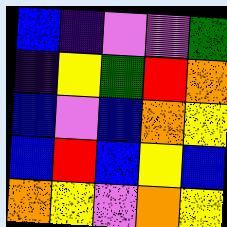[["blue", "indigo", "violet", "violet", "green"], ["indigo", "yellow", "green", "red", "orange"], ["blue", "violet", "blue", "orange", "yellow"], ["blue", "red", "blue", "yellow", "blue"], ["orange", "yellow", "violet", "orange", "yellow"]]